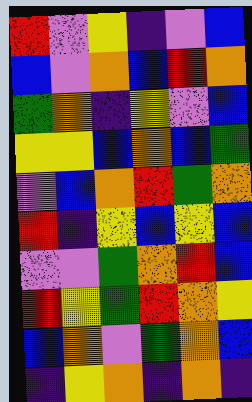[["red", "violet", "yellow", "indigo", "violet", "blue"], ["blue", "violet", "orange", "blue", "red", "orange"], ["green", "orange", "indigo", "yellow", "violet", "blue"], ["yellow", "yellow", "blue", "orange", "blue", "green"], ["violet", "blue", "orange", "red", "green", "orange"], ["red", "indigo", "yellow", "blue", "yellow", "blue"], ["violet", "violet", "green", "orange", "red", "blue"], ["red", "yellow", "green", "red", "orange", "yellow"], ["blue", "orange", "violet", "green", "orange", "blue"], ["indigo", "yellow", "orange", "indigo", "orange", "indigo"]]